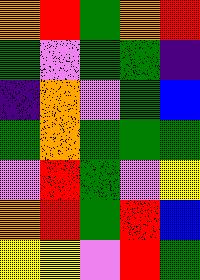[["orange", "red", "green", "orange", "red"], ["green", "violet", "green", "green", "indigo"], ["indigo", "orange", "violet", "green", "blue"], ["green", "orange", "green", "green", "green"], ["violet", "red", "green", "violet", "yellow"], ["orange", "red", "green", "red", "blue"], ["yellow", "yellow", "violet", "red", "green"]]